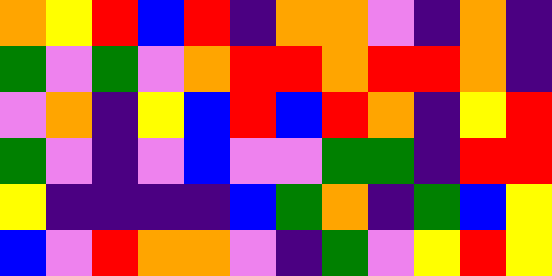[["orange", "yellow", "red", "blue", "red", "indigo", "orange", "orange", "violet", "indigo", "orange", "indigo"], ["green", "violet", "green", "violet", "orange", "red", "red", "orange", "red", "red", "orange", "indigo"], ["violet", "orange", "indigo", "yellow", "blue", "red", "blue", "red", "orange", "indigo", "yellow", "red"], ["green", "violet", "indigo", "violet", "blue", "violet", "violet", "green", "green", "indigo", "red", "red"], ["yellow", "indigo", "indigo", "indigo", "indigo", "blue", "green", "orange", "indigo", "green", "blue", "yellow"], ["blue", "violet", "red", "orange", "orange", "violet", "indigo", "green", "violet", "yellow", "red", "yellow"]]